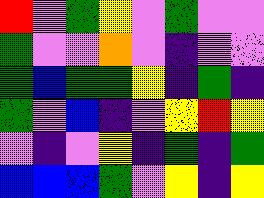[["red", "violet", "green", "yellow", "violet", "green", "violet", "violet"], ["green", "violet", "violet", "orange", "violet", "indigo", "violet", "violet"], ["green", "blue", "green", "green", "yellow", "indigo", "green", "indigo"], ["green", "violet", "blue", "indigo", "violet", "yellow", "red", "yellow"], ["violet", "indigo", "violet", "yellow", "indigo", "green", "indigo", "green"], ["blue", "blue", "blue", "green", "violet", "yellow", "indigo", "yellow"]]